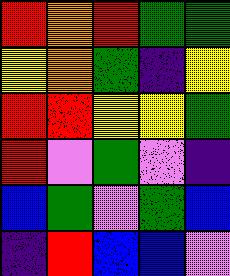[["red", "orange", "red", "green", "green"], ["yellow", "orange", "green", "indigo", "yellow"], ["red", "red", "yellow", "yellow", "green"], ["red", "violet", "green", "violet", "indigo"], ["blue", "green", "violet", "green", "blue"], ["indigo", "red", "blue", "blue", "violet"]]